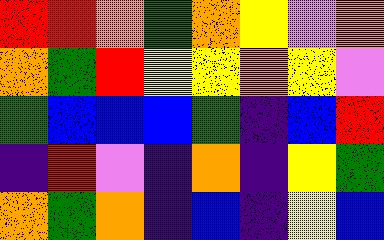[["red", "red", "orange", "green", "orange", "yellow", "violet", "orange"], ["orange", "green", "red", "yellow", "yellow", "orange", "yellow", "violet"], ["green", "blue", "blue", "blue", "green", "indigo", "blue", "red"], ["indigo", "red", "violet", "indigo", "orange", "indigo", "yellow", "green"], ["orange", "green", "orange", "indigo", "blue", "indigo", "yellow", "blue"]]